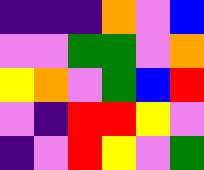[["indigo", "indigo", "indigo", "orange", "violet", "blue"], ["violet", "violet", "green", "green", "violet", "orange"], ["yellow", "orange", "violet", "green", "blue", "red"], ["violet", "indigo", "red", "red", "yellow", "violet"], ["indigo", "violet", "red", "yellow", "violet", "green"]]